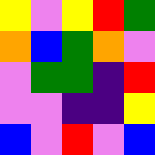[["yellow", "violet", "yellow", "red", "green"], ["orange", "blue", "green", "orange", "violet"], ["violet", "green", "green", "indigo", "red"], ["violet", "violet", "indigo", "indigo", "yellow"], ["blue", "violet", "red", "violet", "blue"]]